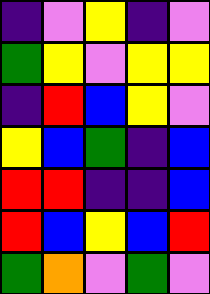[["indigo", "violet", "yellow", "indigo", "violet"], ["green", "yellow", "violet", "yellow", "yellow"], ["indigo", "red", "blue", "yellow", "violet"], ["yellow", "blue", "green", "indigo", "blue"], ["red", "red", "indigo", "indigo", "blue"], ["red", "blue", "yellow", "blue", "red"], ["green", "orange", "violet", "green", "violet"]]